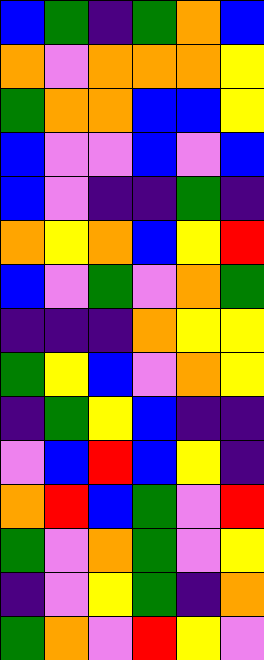[["blue", "green", "indigo", "green", "orange", "blue"], ["orange", "violet", "orange", "orange", "orange", "yellow"], ["green", "orange", "orange", "blue", "blue", "yellow"], ["blue", "violet", "violet", "blue", "violet", "blue"], ["blue", "violet", "indigo", "indigo", "green", "indigo"], ["orange", "yellow", "orange", "blue", "yellow", "red"], ["blue", "violet", "green", "violet", "orange", "green"], ["indigo", "indigo", "indigo", "orange", "yellow", "yellow"], ["green", "yellow", "blue", "violet", "orange", "yellow"], ["indigo", "green", "yellow", "blue", "indigo", "indigo"], ["violet", "blue", "red", "blue", "yellow", "indigo"], ["orange", "red", "blue", "green", "violet", "red"], ["green", "violet", "orange", "green", "violet", "yellow"], ["indigo", "violet", "yellow", "green", "indigo", "orange"], ["green", "orange", "violet", "red", "yellow", "violet"]]